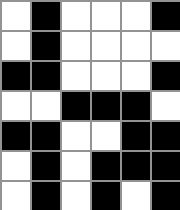[["white", "black", "white", "white", "white", "black"], ["white", "black", "white", "white", "white", "white"], ["black", "black", "white", "white", "white", "black"], ["white", "white", "black", "black", "black", "white"], ["black", "black", "white", "white", "black", "black"], ["white", "black", "white", "black", "black", "black"], ["white", "black", "white", "black", "white", "black"]]